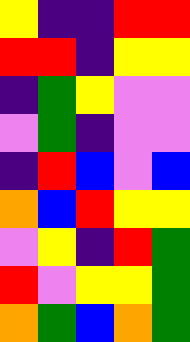[["yellow", "indigo", "indigo", "red", "red"], ["red", "red", "indigo", "yellow", "yellow"], ["indigo", "green", "yellow", "violet", "violet"], ["violet", "green", "indigo", "violet", "violet"], ["indigo", "red", "blue", "violet", "blue"], ["orange", "blue", "red", "yellow", "yellow"], ["violet", "yellow", "indigo", "red", "green"], ["red", "violet", "yellow", "yellow", "green"], ["orange", "green", "blue", "orange", "green"]]